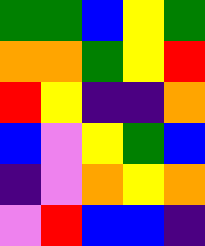[["green", "green", "blue", "yellow", "green"], ["orange", "orange", "green", "yellow", "red"], ["red", "yellow", "indigo", "indigo", "orange"], ["blue", "violet", "yellow", "green", "blue"], ["indigo", "violet", "orange", "yellow", "orange"], ["violet", "red", "blue", "blue", "indigo"]]